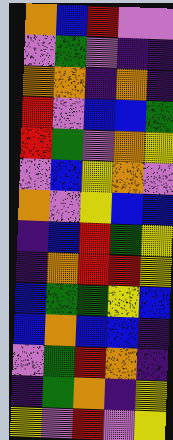[["orange", "blue", "red", "violet", "violet"], ["violet", "green", "violet", "indigo", "indigo"], ["orange", "orange", "indigo", "orange", "indigo"], ["red", "violet", "blue", "blue", "green"], ["red", "green", "violet", "orange", "yellow"], ["violet", "blue", "yellow", "orange", "violet"], ["orange", "violet", "yellow", "blue", "blue"], ["indigo", "blue", "red", "green", "yellow"], ["indigo", "orange", "red", "red", "yellow"], ["blue", "green", "green", "yellow", "blue"], ["blue", "orange", "blue", "blue", "indigo"], ["violet", "green", "red", "orange", "indigo"], ["indigo", "green", "orange", "indigo", "yellow"], ["yellow", "violet", "red", "violet", "yellow"]]